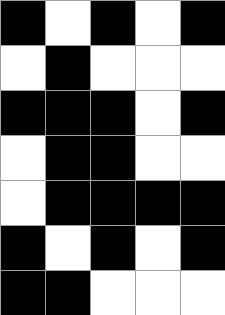[["black", "white", "black", "white", "black"], ["white", "black", "white", "white", "white"], ["black", "black", "black", "white", "black"], ["white", "black", "black", "white", "white"], ["white", "black", "black", "black", "black"], ["black", "white", "black", "white", "black"], ["black", "black", "white", "white", "white"]]